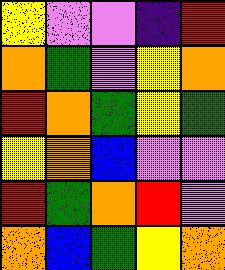[["yellow", "violet", "violet", "indigo", "red"], ["orange", "green", "violet", "yellow", "orange"], ["red", "orange", "green", "yellow", "green"], ["yellow", "orange", "blue", "violet", "violet"], ["red", "green", "orange", "red", "violet"], ["orange", "blue", "green", "yellow", "orange"]]